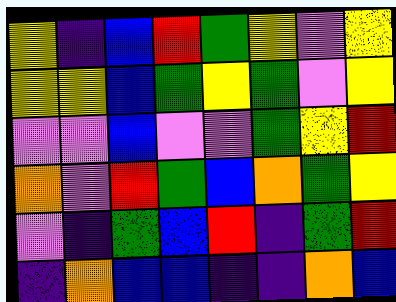[["yellow", "indigo", "blue", "red", "green", "yellow", "violet", "yellow"], ["yellow", "yellow", "blue", "green", "yellow", "green", "violet", "yellow"], ["violet", "violet", "blue", "violet", "violet", "green", "yellow", "red"], ["orange", "violet", "red", "green", "blue", "orange", "green", "yellow"], ["violet", "indigo", "green", "blue", "red", "indigo", "green", "red"], ["indigo", "orange", "blue", "blue", "indigo", "indigo", "orange", "blue"]]